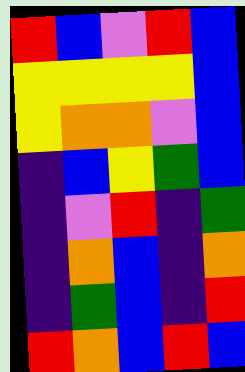[["red", "blue", "violet", "red", "blue"], ["yellow", "yellow", "yellow", "yellow", "blue"], ["yellow", "orange", "orange", "violet", "blue"], ["indigo", "blue", "yellow", "green", "blue"], ["indigo", "violet", "red", "indigo", "green"], ["indigo", "orange", "blue", "indigo", "orange"], ["indigo", "green", "blue", "indigo", "red"], ["red", "orange", "blue", "red", "blue"]]